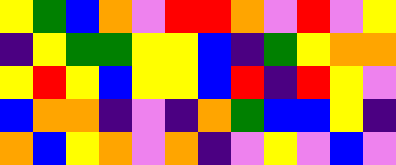[["yellow", "green", "blue", "orange", "violet", "red", "red", "orange", "violet", "red", "violet", "yellow"], ["indigo", "yellow", "green", "green", "yellow", "yellow", "blue", "indigo", "green", "yellow", "orange", "orange"], ["yellow", "red", "yellow", "blue", "yellow", "yellow", "blue", "red", "indigo", "red", "yellow", "violet"], ["blue", "orange", "orange", "indigo", "violet", "indigo", "orange", "green", "blue", "blue", "yellow", "indigo"], ["orange", "blue", "yellow", "orange", "violet", "orange", "indigo", "violet", "yellow", "violet", "blue", "violet"]]